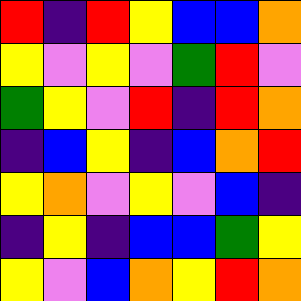[["red", "indigo", "red", "yellow", "blue", "blue", "orange"], ["yellow", "violet", "yellow", "violet", "green", "red", "violet"], ["green", "yellow", "violet", "red", "indigo", "red", "orange"], ["indigo", "blue", "yellow", "indigo", "blue", "orange", "red"], ["yellow", "orange", "violet", "yellow", "violet", "blue", "indigo"], ["indigo", "yellow", "indigo", "blue", "blue", "green", "yellow"], ["yellow", "violet", "blue", "orange", "yellow", "red", "orange"]]